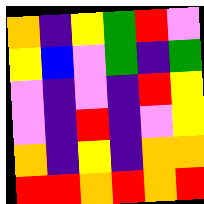[["orange", "indigo", "yellow", "green", "red", "violet"], ["yellow", "blue", "violet", "green", "indigo", "green"], ["violet", "indigo", "violet", "indigo", "red", "yellow"], ["violet", "indigo", "red", "indigo", "violet", "yellow"], ["orange", "indigo", "yellow", "indigo", "orange", "orange"], ["red", "red", "orange", "red", "orange", "red"]]